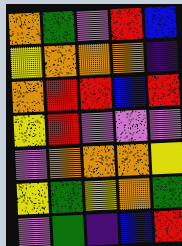[["orange", "green", "violet", "red", "blue"], ["yellow", "orange", "orange", "orange", "indigo"], ["orange", "red", "red", "blue", "red"], ["yellow", "red", "violet", "violet", "violet"], ["violet", "orange", "orange", "orange", "yellow"], ["yellow", "green", "yellow", "orange", "green"], ["violet", "green", "indigo", "blue", "red"]]